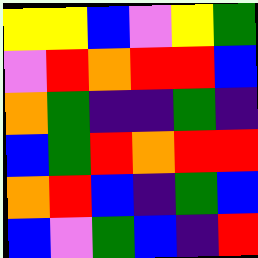[["yellow", "yellow", "blue", "violet", "yellow", "green"], ["violet", "red", "orange", "red", "red", "blue"], ["orange", "green", "indigo", "indigo", "green", "indigo"], ["blue", "green", "red", "orange", "red", "red"], ["orange", "red", "blue", "indigo", "green", "blue"], ["blue", "violet", "green", "blue", "indigo", "red"]]